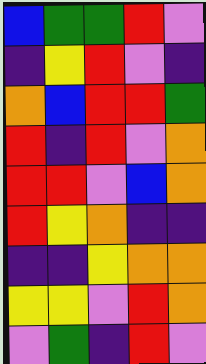[["blue", "green", "green", "red", "violet"], ["indigo", "yellow", "red", "violet", "indigo"], ["orange", "blue", "red", "red", "green"], ["red", "indigo", "red", "violet", "orange"], ["red", "red", "violet", "blue", "orange"], ["red", "yellow", "orange", "indigo", "indigo"], ["indigo", "indigo", "yellow", "orange", "orange"], ["yellow", "yellow", "violet", "red", "orange"], ["violet", "green", "indigo", "red", "violet"]]